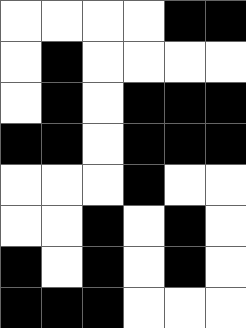[["white", "white", "white", "white", "black", "black"], ["white", "black", "white", "white", "white", "white"], ["white", "black", "white", "black", "black", "black"], ["black", "black", "white", "black", "black", "black"], ["white", "white", "white", "black", "white", "white"], ["white", "white", "black", "white", "black", "white"], ["black", "white", "black", "white", "black", "white"], ["black", "black", "black", "white", "white", "white"]]